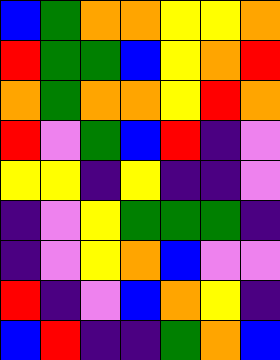[["blue", "green", "orange", "orange", "yellow", "yellow", "orange"], ["red", "green", "green", "blue", "yellow", "orange", "red"], ["orange", "green", "orange", "orange", "yellow", "red", "orange"], ["red", "violet", "green", "blue", "red", "indigo", "violet"], ["yellow", "yellow", "indigo", "yellow", "indigo", "indigo", "violet"], ["indigo", "violet", "yellow", "green", "green", "green", "indigo"], ["indigo", "violet", "yellow", "orange", "blue", "violet", "violet"], ["red", "indigo", "violet", "blue", "orange", "yellow", "indigo"], ["blue", "red", "indigo", "indigo", "green", "orange", "blue"]]